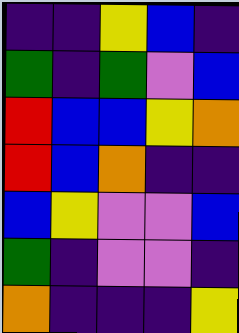[["indigo", "indigo", "yellow", "blue", "indigo"], ["green", "indigo", "green", "violet", "blue"], ["red", "blue", "blue", "yellow", "orange"], ["red", "blue", "orange", "indigo", "indigo"], ["blue", "yellow", "violet", "violet", "blue"], ["green", "indigo", "violet", "violet", "indigo"], ["orange", "indigo", "indigo", "indigo", "yellow"]]